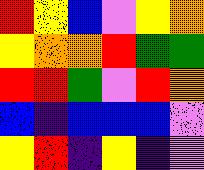[["red", "yellow", "blue", "violet", "yellow", "orange"], ["yellow", "orange", "orange", "red", "green", "green"], ["red", "red", "green", "violet", "red", "orange"], ["blue", "indigo", "blue", "blue", "blue", "violet"], ["yellow", "red", "indigo", "yellow", "indigo", "violet"]]